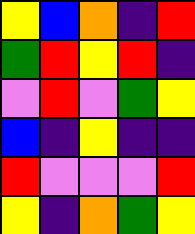[["yellow", "blue", "orange", "indigo", "red"], ["green", "red", "yellow", "red", "indigo"], ["violet", "red", "violet", "green", "yellow"], ["blue", "indigo", "yellow", "indigo", "indigo"], ["red", "violet", "violet", "violet", "red"], ["yellow", "indigo", "orange", "green", "yellow"]]